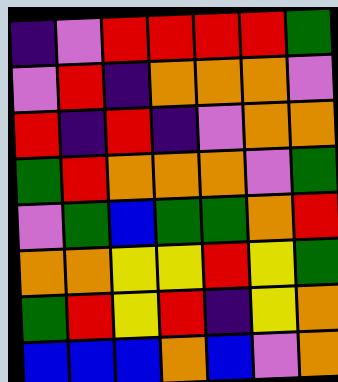[["indigo", "violet", "red", "red", "red", "red", "green"], ["violet", "red", "indigo", "orange", "orange", "orange", "violet"], ["red", "indigo", "red", "indigo", "violet", "orange", "orange"], ["green", "red", "orange", "orange", "orange", "violet", "green"], ["violet", "green", "blue", "green", "green", "orange", "red"], ["orange", "orange", "yellow", "yellow", "red", "yellow", "green"], ["green", "red", "yellow", "red", "indigo", "yellow", "orange"], ["blue", "blue", "blue", "orange", "blue", "violet", "orange"]]